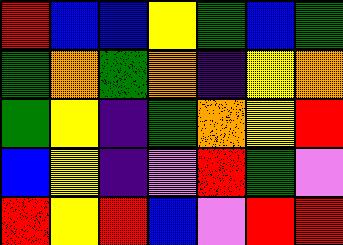[["red", "blue", "blue", "yellow", "green", "blue", "green"], ["green", "orange", "green", "orange", "indigo", "yellow", "orange"], ["green", "yellow", "indigo", "green", "orange", "yellow", "red"], ["blue", "yellow", "indigo", "violet", "red", "green", "violet"], ["red", "yellow", "red", "blue", "violet", "red", "red"]]